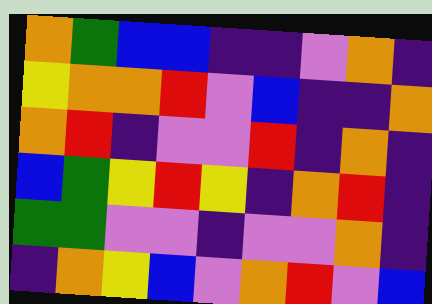[["orange", "green", "blue", "blue", "indigo", "indigo", "violet", "orange", "indigo"], ["yellow", "orange", "orange", "red", "violet", "blue", "indigo", "indigo", "orange"], ["orange", "red", "indigo", "violet", "violet", "red", "indigo", "orange", "indigo"], ["blue", "green", "yellow", "red", "yellow", "indigo", "orange", "red", "indigo"], ["green", "green", "violet", "violet", "indigo", "violet", "violet", "orange", "indigo"], ["indigo", "orange", "yellow", "blue", "violet", "orange", "red", "violet", "blue"]]